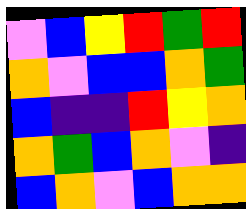[["violet", "blue", "yellow", "red", "green", "red"], ["orange", "violet", "blue", "blue", "orange", "green"], ["blue", "indigo", "indigo", "red", "yellow", "orange"], ["orange", "green", "blue", "orange", "violet", "indigo"], ["blue", "orange", "violet", "blue", "orange", "orange"]]